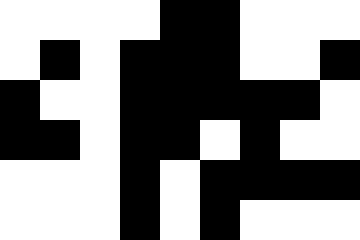[["white", "white", "white", "white", "black", "black", "white", "white", "white"], ["white", "black", "white", "black", "black", "black", "white", "white", "black"], ["black", "white", "white", "black", "black", "black", "black", "black", "white"], ["black", "black", "white", "black", "black", "white", "black", "white", "white"], ["white", "white", "white", "black", "white", "black", "black", "black", "black"], ["white", "white", "white", "black", "white", "black", "white", "white", "white"]]